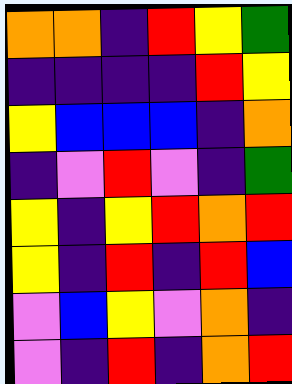[["orange", "orange", "indigo", "red", "yellow", "green"], ["indigo", "indigo", "indigo", "indigo", "red", "yellow"], ["yellow", "blue", "blue", "blue", "indigo", "orange"], ["indigo", "violet", "red", "violet", "indigo", "green"], ["yellow", "indigo", "yellow", "red", "orange", "red"], ["yellow", "indigo", "red", "indigo", "red", "blue"], ["violet", "blue", "yellow", "violet", "orange", "indigo"], ["violet", "indigo", "red", "indigo", "orange", "red"]]